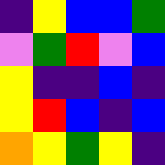[["indigo", "yellow", "blue", "blue", "green"], ["violet", "green", "red", "violet", "blue"], ["yellow", "indigo", "indigo", "blue", "indigo"], ["yellow", "red", "blue", "indigo", "blue"], ["orange", "yellow", "green", "yellow", "indigo"]]